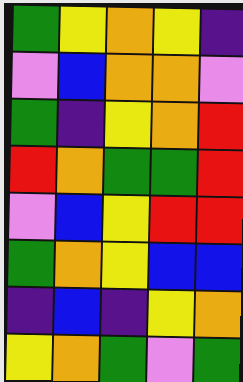[["green", "yellow", "orange", "yellow", "indigo"], ["violet", "blue", "orange", "orange", "violet"], ["green", "indigo", "yellow", "orange", "red"], ["red", "orange", "green", "green", "red"], ["violet", "blue", "yellow", "red", "red"], ["green", "orange", "yellow", "blue", "blue"], ["indigo", "blue", "indigo", "yellow", "orange"], ["yellow", "orange", "green", "violet", "green"]]